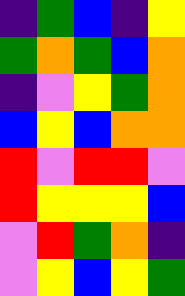[["indigo", "green", "blue", "indigo", "yellow"], ["green", "orange", "green", "blue", "orange"], ["indigo", "violet", "yellow", "green", "orange"], ["blue", "yellow", "blue", "orange", "orange"], ["red", "violet", "red", "red", "violet"], ["red", "yellow", "yellow", "yellow", "blue"], ["violet", "red", "green", "orange", "indigo"], ["violet", "yellow", "blue", "yellow", "green"]]